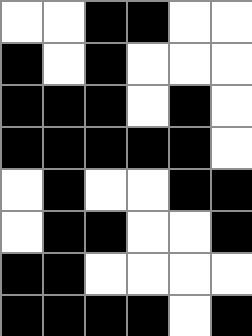[["white", "white", "black", "black", "white", "white"], ["black", "white", "black", "white", "white", "white"], ["black", "black", "black", "white", "black", "white"], ["black", "black", "black", "black", "black", "white"], ["white", "black", "white", "white", "black", "black"], ["white", "black", "black", "white", "white", "black"], ["black", "black", "white", "white", "white", "white"], ["black", "black", "black", "black", "white", "black"]]